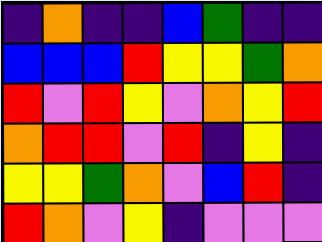[["indigo", "orange", "indigo", "indigo", "blue", "green", "indigo", "indigo"], ["blue", "blue", "blue", "red", "yellow", "yellow", "green", "orange"], ["red", "violet", "red", "yellow", "violet", "orange", "yellow", "red"], ["orange", "red", "red", "violet", "red", "indigo", "yellow", "indigo"], ["yellow", "yellow", "green", "orange", "violet", "blue", "red", "indigo"], ["red", "orange", "violet", "yellow", "indigo", "violet", "violet", "violet"]]